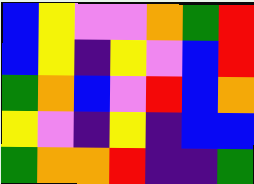[["blue", "yellow", "violet", "violet", "orange", "green", "red"], ["blue", "yellow", "indigo", "yellow", "violet", "blue", "red"], ["green", "orange", "blue", "violet", "red", "blue", "orange"], ["yellow", "violet", "indigo", "yellow", "indigo", "blue", "blue"], ["green", "orange", "orange", "red", "indigo", "indigo", "green"]]